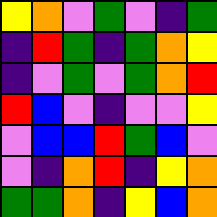[["yellow", "orange", "violet", "green", "violet", "indigo", "green"], ["indigo", "red", "green", "indigo", "green", "orange", "yellow"], ["indigo", "violet", "green", "violet", "green", "orange", "red"], ["red", "blue", "violet", "indigo", "violet", "violet", "yellow"], ["violet", "blue", "blue", "red", "green", "blue", "violet"], ["violet", "indigo", "orange", "red", "indigo", "yellow", "orange"], ["green", "green", "orange", "indigo", "yellow", "blue", "orange"]]